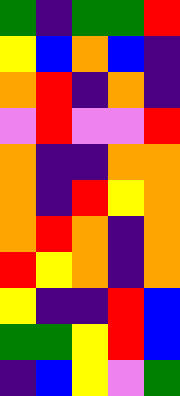[["green", "indigo", "green", "green", "red"], ["yellow", "blue", "orange", "blue", "indigo"], ["orange", "red", "indigo", "orange", "indigo"], ["violet", "red", "violet", "violet", "red"], ["orange", "indigo", "indigo", "orange", "orange"], ["orange", "indigo", "red", "yellow", "orange"], ["orange", "red", "orange", "indigo", "orange"], ["red", "yellow", "orange", "indigo", "orange"], ["yellow", "indigo", "indigo", "red", "blue"], ["green", "green", "yellow", "red", "blue"], ["indigo", "blue", "yellow", "violet", "green"]]